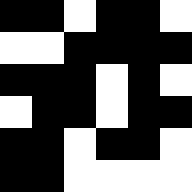[["black", "black", "white", "black", "black", "white"], ["white", "white", "black", "black", "black", "black"], ["black", "black", "black", "white", "black", "white"], ["white", "black", "black", "white", "black", "black"], ["black", "black", "white", "black", "black", "white"], ["black", "black", "white", "white", "white", "white"]]